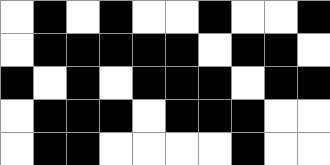[["white", "black", "white", "black", "white", "white", "black", "white", "white", "black"], ["white", "black", "black", "black", "black", "black", "white", "black", "black", "white"], ["black", "white", "black", "white", "black", "black", "black", "white", "black", "black"], ["white", "black", "black", "black", "white", "black", "black", "black", "white", "white"], ["white", "black", "black", "white", "white", "white", "white", "black", "white", "white"]]